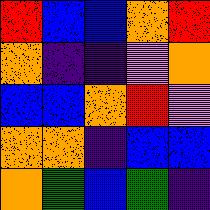[["red", "blue", "blue", "orange", "red"], ["orange", "indigo", "indigo", "violet", "orange"], ["blue", "blue", "orange", "red", "violet"], ["orange", "orange", "indigo", "blue", "blue"], ["orange", "green", "blue", "green", "indigo"]]